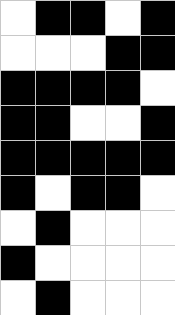[["white", "black", "black", "white", "black"], ["white", "white", "white", "black", "black"], ["black", "black", "black", "black", "white"], ["black", "black", "white", "white", "black"], ["black", "black", "black", "black", "black"], ["black", "white", "black", "black", "white"], ["white", "black", "white", "white", "white"], ["black", "white", "white", "white", "white"], ["white", "black", "white", "white", "white"]]